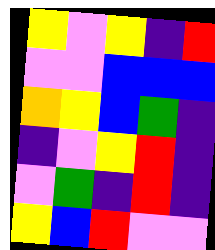[["yellow", "violet", "yellow", "indigo", "red"], ["violet", "violet", "blue", "blue", "blue"], ["orange", "yellow", "blue", "green", "indigo"], ["indigo", "violet", "yellow", "red", "indigo"], ["violet", "green", "indigo", "red", "indigo"], ["yellow", "blue", "red", "violet", "violet"]]